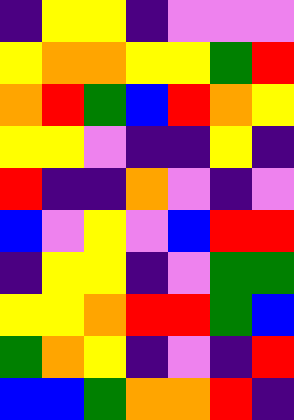[["indigo", "yellow", "yellow", "indigo", "violet", "violet", "violet"], ["yellow", "orange", "orange", "yellow", "yellow", "green", "red"], ["orange", "red", "green", "blue", "red", "orange", "yellow"], ["yellow", "yellow", "violet", "indigo", "indigo", "yellow", "indigo"], ["red", "indigo", "indigo", "orange", "violet", "indigo", "violet"], ["blue", "violet", "yellow", "violet", "blue", "red", "red"], ["indigo", "yellow", "yellow", "indigo", "violet", "green", "green"], ["yellow", "yellow", "orange", "red", "red", "green", "blue"], ["green", "orange", "yellow", "indigo", "violet", "indigo", "red"], ["blue", "blue", "green", "orange", "orange", "red", "indigo"]]